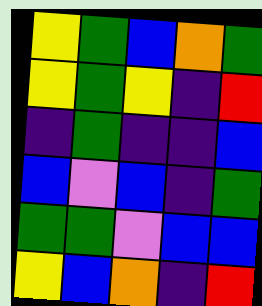[["yellow", "green", "blue", "orange", "green"], ["yellow", "green", "yellow", "indigo", "red"], ["indigo", "green", "indigo", "indigo", "blue"], ["blue", "violet", "blue", "indigo", "green"], ["green", "green", "violet", "blue", "blue"], ["yellow", "blue", "orange", "indigo", "red"]]